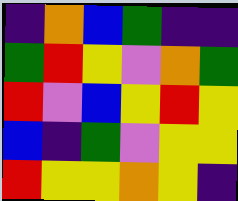[["indigo", "orange", "blue", "green", "indigo", "indigo"], ["green", "red", "yellow", "violet", "orange", "green"], ["red", "violet", "blue", "yellow", "red", "yellow"], ["blue", "indigo", "green", "violet", "yellow", "yellow"], ["red", "yellow", "yellow", "orange", "yellow", "indigo"]]